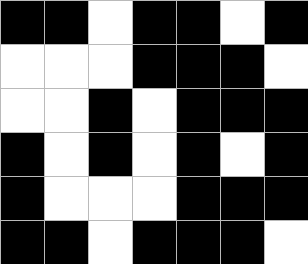[["black", "black", "white", "black", "black", "white", "black"], ["white", "white", "white", "black", "black", "black", "white"], ["white", "white", "black", "white", "black", "black", "black"], ["black", "white", "black", "white", "black", "white", "black"], ["black", "white", "white", "white", "black", "black", "black"], ["black", "black", "white", "black", "black", "black", "white"]]